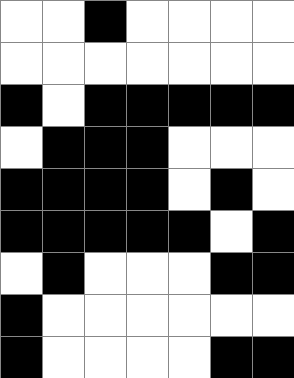[["white", "white", "black", "white", "white", "white", "white"], ["white", "white", "white", "white", "white", "white", "white"], ["black", "white", "black", "black", "black", "black", "black"], ["white", "black", "black", "black", "white", "white", "white"], ["black", "black", "black", "black", "white", "black", "white"], ["black", "black", "black", "black", "black", "white", "black"], ["white", "black", "white", "white", "white", "black", "black"], ["black", "white", "white", "white", "white", "white", "white"], ["black", "white", "white", "white", "white", "black", "black"]]